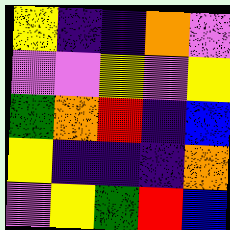[["yellow", "indigo", "indigo", "orange", "violet"], ["violet", "violet", "yellow", "violet", "yellow"], ["green", "orange", "red", "indigo", "blue"], ["yellow", "indigo", "indigo", "indigo", "orange"], ["violet", "yellow", "green", "red", "blue"]]